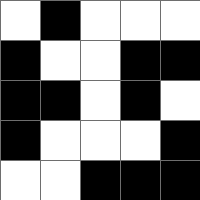[["white", "black", "white", "white", "white"], ["black", "white", "white", "black", "black"], ["black", "black", "white", "black", "white"], ["black", "white", "white", "white", "black"], ["white", "white", "black", "black", "black"]]